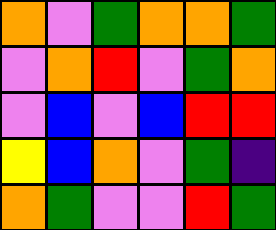[["orange", "violet", "green", "orange", "orange", "green"], ["violet", "orange", "red", "violet", "green", "orange"], ["violet", "blue", "violet", "blue", "red", "red"], ["yellow", "blue", "orange", "violet", "green", "indigo"], ["orange", "green", "violet", "violet", "red", "green"]]